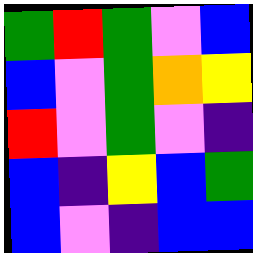[["green", "red", "green", "violet", "blue"], ["blue", "violet", "green", "orange", "yellow"], ["red", "violet", "green", "violet", "indigo"], ["blue", "indigo", "yellow", "blue", "green"], ["blue", "violet", "indigo", "blue", "blue"]]